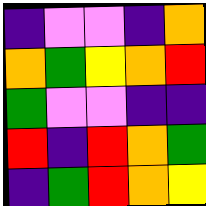[["indigo", "violet", "violet", "indigo", "orange"], ["orange", "green", "yellow", "orange", "red"], ["green", "violet", "violet", "indigo", "indigo"], ["red", "indigo", "red", "orange", "green"], ["indigo", "green", "red", "orange", "yellow"]]